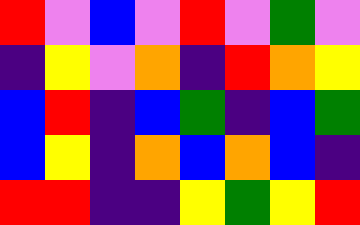[["red", "violet", "blue", "violet", "red", "violet", "green", "violet"], ["indigo", "yellow", "violet", "orange", "indigo", "red", "orange", "yellow"], ["blue", "red", "indigo", "blue", "green", "indigo", "blue", "green"], ["blue", "yellow", "indigo", "orange", "blue", "orange", "blue", "indigo"], ["red", "red", "indigo", "indigo", "yellow", "green", "yellow", "red"]]